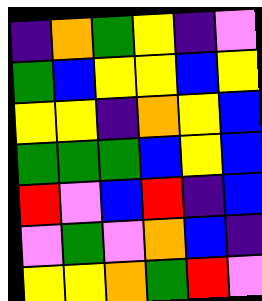[["indigo", "orange", "green", "yellow", "indigo", "violet"], ["green", "blue", "yellow", "yellow", "blue", "yellow"], ["yellow", "yellow", "indigo", "orange", "yellow", "blue"], ["green", "green", "green", "blue", "yellow", "blue"], ["red", "violet", "blue", "red", "indigo", "blue"], ["violet", "green", "violet", "orange", "blue", "indigo"], ["yellow", "yellow", "orange", "green", "red", "violet"]]